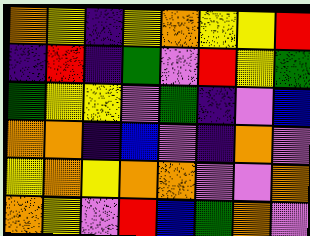[["orange", "yellow", "indigo", "yellow", "orange", "yellow", "yellow", "red"], ["indigo", "red", "indigo", "green", "violet", "red", "yellow", "green"], ["green", "yellow", "yellow", "violet", "green", "indigo", "violet", "blue"], ["orange", "orange", "indigo", "blue", "violet", "indigo", "orange", "violet"], ["yellow", "orange", "yellow", "orange", "orange", "violet", "violet", "orange"], ["orange", "yellow", "violet", "red", "blue", "green", "orange", "violet"]]